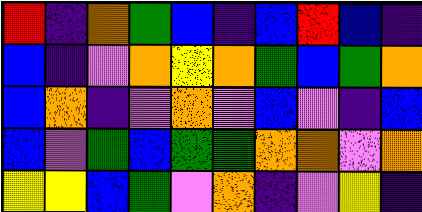[["red", "indigo", "orange", "green", "blue", "indigo", "blue", "red", "blue", "indigo"], ["blue", "indigo", "violet", "orange", "yellow", "orange", "green", "blue", "green", "orange"], ["blue", "orange", "indigo", "violet", "orange", "violet", "blue", "violet", "indigo", "blue"], ["blue", "violet", "green", "blue", "green", "green", "orange", "orange", "violet", "orange"], ["yellow", "yellow", "blue", "green", "violet", "orange", "indigo", "violet", "yellow", "indigo"]]